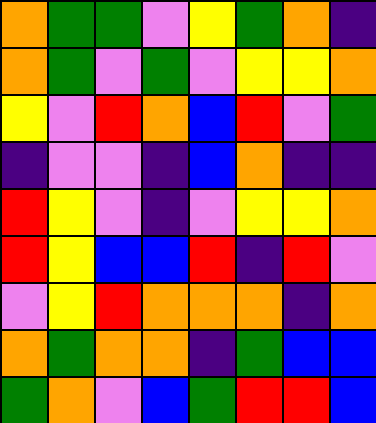[["orange", "green", "green", "violet", "yellow", "green", "orange", "indigo"], ["orange", "green", "violet", "green", "violet", "yellow", "yellow", "orange"], ["yellow", "violet", "red", "orange", "blue", "red", "violet", "green"], ["indigo", "violet", "violet", "indigo", "blue", "orange", "indigo", "indigo"], ["red", "yellow", "violet", "indigo", "violet", "yellow", "yellow", "orange"], ["red", "yellow", "blue", "blue", "red", "indigo", "red", "violet"], ["violet", "yellow", "red", "orange", "orange", "orange", "indigo", "orange"], ["orange", "green", "orange", "orange", "indigo", "green", "blue", "blue"], ["green", "orange", "violet", "blue", "green", "red", "red", "blue"]]